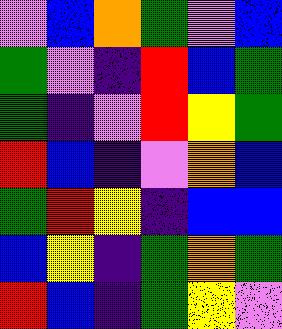[["violet", "blue", "orange", "green", "violet", "blue"], ["green", "violet", "indigo", "red", "blue", "green"], ["green", "indigo", "violet", "red", "yellow", "green"], ["red", "blue", "indigo", "violet", "orange", "blue"], ["green", "red", "yellow", "indigo", "blue", "blue"], ["blue", "yellow", "indigo", "green", "orange", "green"], ["red", "blue", "indigo", "green", "yellow", "violet"]]